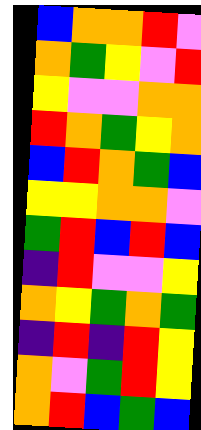[["blue", "orange", "orange", "red", "violet"], ["orange", "green", "yellow", "violet", "red"], ["yellow", "violet", "violet", "orange", "orange"], ["red", "orange", "green", "yellow", "orange"], ["blue", "red", "orange", "green", "blue"], ["yellow", "yellow", "orange", "orange", "violet"], ["green", "red", "blue", "red", "blue"], ["indigo", "red", "violet", "violet", "yellow"], ["orange", "yellow", "green", "orange", "green"], ["indigo", "red", "indigo", "red", "yellow"], ["orange", "violet", "green", "red", "yellow"], ["orange", "red", "blue", "green", "blue"]]